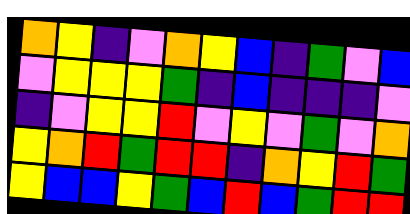[["orange", "yellow", "indigo", "violet", "orange", "yellow", "blue", "indigo", "green", "violet", "blue"], ["violet", "yellow", "yellow", "yellow", "green", "indigo", "blue", "indigo", "indigo", "indigo", "violet"], ["indigo", "violet", "yellow", "yellow", "red", "violet", "yellow", "violet", "green", "violet", "orange"], ["yellow", "orange", "red", "green", "red", "red", "indigo", "orange", "yellow", "red", "green"], ["yellow", "blue", "blue", "yellow", "green", "blue", "red", "blue", "green", "red", "red"]]